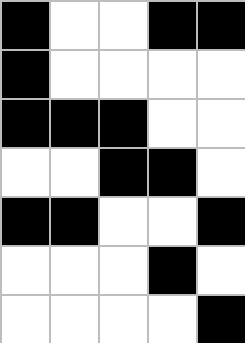[["black", "white", "white", "black", "black"], ["black", "white", "white", "white", "white"], ["black", "black", "black", "white", "white"], ["white", "white", "black", "black", "white"], ["black", "black", "white", "white", "black"], ["white", "white", "white", "black", "white"], ["white", "white", "white", "white", "black"]]